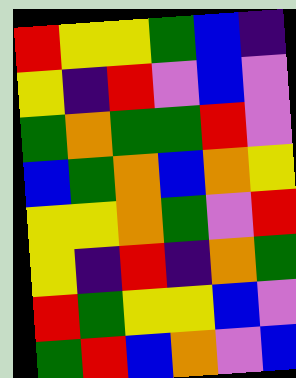[["red", "yellow", "yellow", "green", "blue", "indigo"], ["yellow", "indigo", "red", "violet", "blue", "violet"], ["green", "orange", "green", "green", "red", "violet"], ["blue", "green", "orange", "blue", "orange", "yellow"], ["yellow", "yellow", "orange", "green", "violet", "red"], ["yellow", "indigo", "red", "indigo", "orange", "green"], ["red", "green", "yellow", "yellow", "blue", "violet"], ["green", "red", "blue", "orange", "violet", "blue"]]